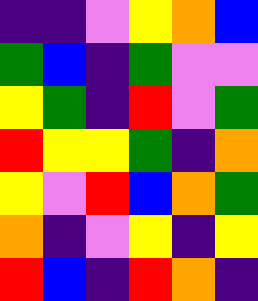[["indigo", "indigo", "violet", "yellow", "orange", "blue"], ["green", "blue", "indigo", "green", "violet", "violet"], ["yellow", "green", "indigo", "red", "violet", "green"], ["red", "yellow", "yellow", "green", "indigo", "orange"], ["yellow", "violet", "red", "blue", "orange", "green"], ["orange", "indigo", "violet", "yellow", "indigo", "yellow"], ["red", "blue", "indigo", "red", "orange", "indigo"]]